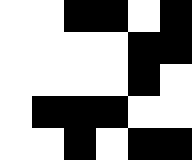[["white", "white", "black", "black", "white", "black"], ["white", "white", "white", "white", "black", "black"], ["white", "white", "white", "white", "black", "white"], ["white", "black", "black", "black", "white", "white"], ["white", "white", "black", "white", "black", "black"]]